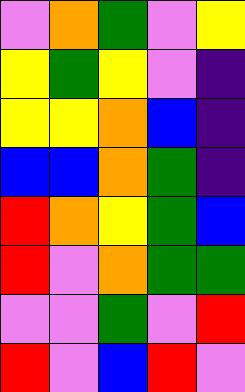[["violet", "orange", "green", "violet", "yellow"], ["yellow", "green", "yellow", "violet", "indigo"], ["yellow", "yellow", "orange", "blue", "indigo"], ["blue", "blue", "orange", "green", "indigo"], ["red", "orange", "yellow", "green", "blue"], ["red", "violet", "orange", "green", "green"], ["violet", "violet", "green", "violet", "red"], ["red", "violet", "blue", "red", "violet"]]